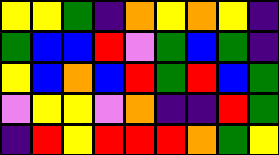[["yellow", "yellow", "green", "indigo", "orange", "yellow", "orange", "yellow", "indigo"], ["green", "blue", "blue", "red", "violet", "green", "blue", "green", "indigo"], ["yellow", "blue", "orange", "blue", "red", "green", "red", "blue", "green"], ["violet", "yellow", "yellow", "violet", "orange", "indigo", "indigo", "red", "green"], ["indigo", "red", "yellow", "red", "red", "red", "orange", "green", "yellow"]]